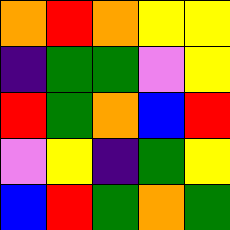[["orange", "red", "orange", "yellow", "yellow"], ["indigo", "green", "green", "violet", "yellow"], ["red", "green", "orange", "blue", "red"], ["violet", "yellow", "indigo", "green", "yellow"], ["blue", "red", "green", "orange", "green"]]